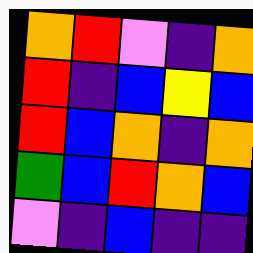[["orange", "red", "violet", "indigo", "orange"], ["red", "indigo", "blue", "yellow", "blue"], ["red", "blue", "orange", "indigo", "orange"], ["green", "blue", "red", "orange", "blue"], ["violet", "indigo", "blue", "indigo", "indigo"]]